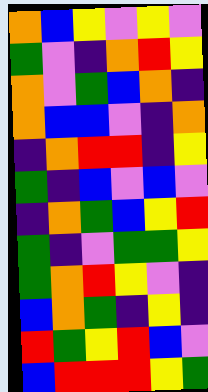[["orange", "blue", "yellow", "violet", "yellow", "violet"], ["green", "violet", "indigo", "orange", "red", "yellow"], ["orange", "violet", "green", "blue", "orange", "indigo"], ["orange", "blue", "blue", "violet", "indigo", "orange"], ["indigo", "orange", "red", "red", "indigo", "yellow"], ["green", "indigo", "blue", "violet", "blue", "violet"], ["indigo", "orange", "green", "blue", "yellow", "red"], ["green", "indigo", "violet", "green", "green", "yellow"], ["green", "orange", "red", "yellow", "violet", "indigo"], ["blue", "orange", "green", "indigo", "yellow", "indigo"], ["red", "green", "yellow", "red", "blue", "violet"], ["blue", "red", "red", "red", "yellow", "green"]]